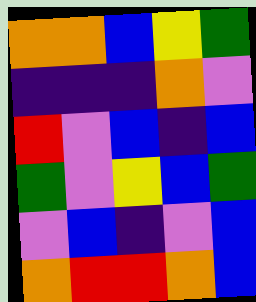[["orange", "orange", "blue", "yellow", "green"], ["indigo", "indigo", "indigo", "orange", "violet"], ["red", "violet", "blue", "indigo", "blue"], ["green", "violet", "yellow", "blue", "green"], ["violet", "blue", "indigo", "violet", "blue"], ["orange", "red", "red", "orange", "blue"]]